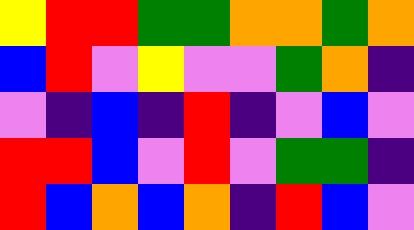[["yellow", "red", "red", "green", "green", "orange", "orange", "green", "orange"], ["blue", "red", "violet", "yellow", "violet", "violet", "green", "orange", "indigo"], ["violet", "indigo", "blue", "indigo", "red", "indigo", "violet", "blue", "violet"], ["red", "red", "blue", "violet", "red", "violet", "green", "green", "indigo"], ["red", "blue", "orange", "blue", "orange", "indigo", "red", "blue", "violet"]]